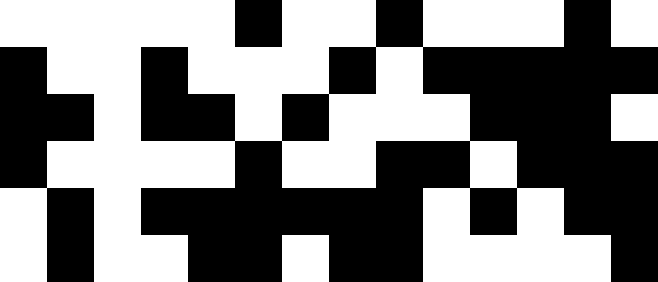[["white", "white", "white", "white", "white", "black", "white", "white", "black", "white", "white", "white", "black", "white"], ["black", "white", "white", "black", "white", "white", "white", "black", "white", "black", "black", "black", "black", "black"], ["black", "black", "white", "black", "black", "white", "black", "white", "white", "white", "black", "black", "black", "white"], ["black", "white", "white", "white", "white", "black", "white", "white", "black", "black", "white", "black", "black", "black"], ["white", "black", "white", "black", "black", "black", "black", "black", "black", "white", "black", "white", "black", "black"], ["white", "black", "white", "white", "black", "black", "white", "black", "black", "white", "white", "white", "white", "black"]]